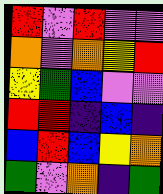[["red", "violet", "red", "violet", "violet"], ["orange", "violet", "orange", "yellow", "red"], ["yellow", "green", "blue", "violet", "violet"], ["red", "red", "indigo", "blue", "indigo"], ["blue", "red", "blue", "yellow", "orange"], ["green", "violet", "orange", "indigo", "green"]]